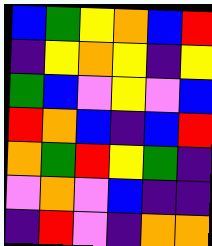[["blue", "green", "yellow", "orange", "blue", "red"], ["indigo", "yellow", "orange", "yellow", "indigo", "yellow"], ["green", "blue", "violet", "yellow", "violet", "blue"], ["red", "orange", "blue", "indigo", "blue", "red"], ["orange", "green", "red", "yellow", "green", "indigo"], ["violet", "orange", "violet", "blue", "indigo", "indigo"], ["indigo", "red", "violet", "indigo", "orange", "orange"]]